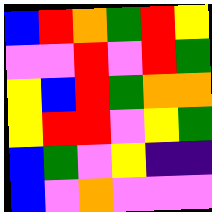[["blue", "red", "orange", "green", "red", "yellow"], ["violet", "violet", "red", "violet", "red", "green"], ["yellow", "blue", "red", "green", "orange", "orange"], ["yellow", "red", "red", "violet", "yellow", "green"], ["blue", "green", "violet", "yellow", "indigo", "indigo"], ["blue", "violet", "orange", "violet", "violet", "violet"]]